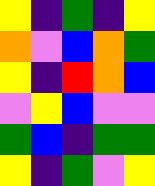[["yellow", "indigo", "green", "indigo", "yellow"], ["orange", "violet", "blue", "orange", "green"], ["yellow", "indigo", "red", "orange", "blue"], ["violet", "yellow", "blue", "violet", "violet"], ["green", "blue", "indigo", "green", "green"], ["yellow", "indigo", "green", "violet", "yellow"]]